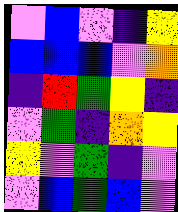[["violet", "blue", "violet", "indigo", "yellow"], ["blue", "blue", "blue", "violet", "orange"], ["indigo", "red", "green", "yellow", "indigo"], ["violet", "green", "indigo", "orange", "yellow"], ["yellow", "violet", "green", "indigo", "violet"], ["violet", "blue", "green", "blue", "violet"]]